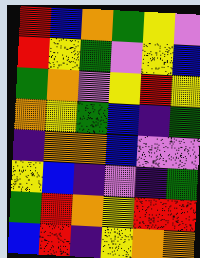[["red", "blue", "orange", "green", "yellow", "violet"], ["red", "yellow", "green", "violet", "yellow", "blue"], ["green", "orange", "violet", "yellow", "red", "yellow"], ["orange", "yellow", "green", "blue", "indigo", "green"], ["indigo", "orange", "orange", "blue", "violet", "violet"], ["yellow", "blue", "indigo", "violet", "indigo", "green"], ["green", "red", "orange", "yellow", "red", "red"], ["blue", "red", "indigo", "yellow", "orange", "orange"]]